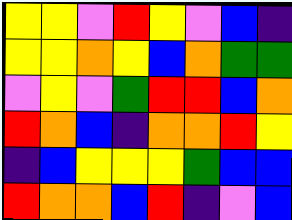[["yellow", "yellow", "violet", "red", "yellow", "violet", "blue", "indigo"], ["yellow", "yellow", "orange", "yellow", "blue", "orange", "green", "green"], ["violet", "yellow", "violet", "green", "red", "red", "blue", "orange"], ["red", "orange", "blue", "indigo", "orange", "orange", "red", "yellow"], ["indigo", "blue", "yellow", "yellow", "yellow", "green", "blue", "blue"], ["red", "orange", "orange", "blue", "red", "indigo", "violet", "blue"]]